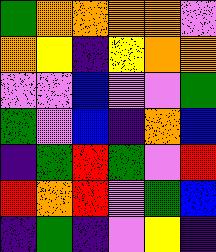[["green", "orange", "orange", "orange", "orange", "violet"], ["orange", "yellow", "indigo", "yellow", "orange", "orange"], ["violet", "violet", "blue", "violet", "violet", "green"], ["green", "violet", "blue", "indigo", "orange", "blue"], ["indigo", "green", "red", "green", "violet", "red"], ["red", "orange", "red", "violet", "green", "blue"], ["indigo", "green", "indigo", "violet", "yellow", "indigo"]]